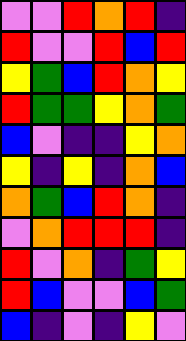[["violet", "violet", "red", "orange", "red", "indigo"], ["red", "violet", "violet", "red", "blue", "red"], ["yellow", "green", "blue", "red", "orange", "yellow"], ["red", "green", "green", "yellow", "orange", "green"], ["blue", "violet", "indigo", "indigo", "yellow", "orange"], ["yellow", "indigo", "yellow", "indigo", "orange", "blue"], ["orange", "green", "blue", "red", "orange", "indigo"], ["violet", "orange", "red", "red", "red", "indigo"], ["red", "violet", "orange", "indigo", "green", "yellow"], ["red", "blue", "violet", "violet", "blue", "green"], ["blue", "indigo", "violet", "indigo", "yellow", "violet"]]